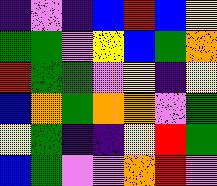[["indigo", "violet", "indigo", "blue", "red", "blue", "yellow"], ["green", "green", "violet", "yellow", "blue", "green", "orange"], ["red", "green", "green", "violet", "yellow", "indigo", "yellow"], ["blue", "orange", "green", "orange", "orange", "violet", "green"], ["yellow", "green", "indigo", "indigo", "yellow", "red", "green"], ["blue", "green", "violet", "violet", "orange", "red", "violet"]]